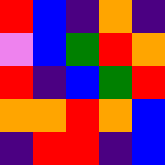[["red", "blue", "indigo", "orange", "indigo"], ["violet", "blue", "green", "red", "orange"], ["red", "indigo", "blue", "green", "red"], ["orange", "orange", "red", "orange", "blue"], ["indigo", "red", "red", "indigo", "blue"]]